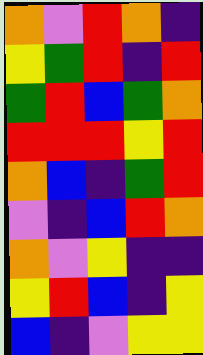[["orange", "violet", "red", "orange", "indigo"], ["yellow", "green", "red", "indigo", "red"], ["green", "red", "blue", "green", "orange"], ["red", "red", "red", "yellow", "red"], ["orange", "blue", "indigo", "green", "red"], ["violet", "indigo", "blue", "red", "orange"], ["orange", "violet", "yellow", "indigo", "indigo"], ["yellow", "red", "blue", "indigo", "yellow"], ["blue", "indigo", "violet", "yellow", "yellow"]]